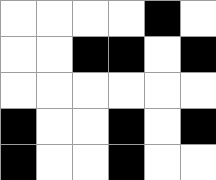[["white", "white", "white", "white", "black", "white"], ["white", "white", "black", "black", "white", "black"], ["white", "white", "white", "white", "white", "white"], ["black", "white", "white", "black", "white", "black"], ["black", "white", "white", "black", "white", "white"]]